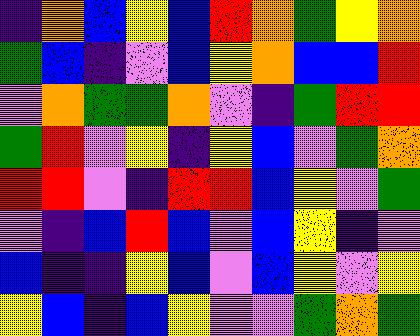[["indigo", "orange", "blue", "yellow", "blue", "red", "orange", "green", "yellow", "orange"], ["green", "blue", "indigo", "violet", "blue", "yellow", "orange", "blue", "blue", "red"], ["violet", "orange", "green", "green", "orange", "violet", "indigo", "green", "red", "red"], ["green", "red", "violet", "yellow", "indigo", "yellow", "blue", "violet", "green", "orange"], ["red", "red", "violet", "indigo", "red", "red", "blue", "yellow", "violet", "green"], ["violet", "indigo", "blue", "red", "blue", "violet", "blue", "yellow", "indigo", "violet"], ["blue", "indigo", "indigo", "yellow", "blue", "violet", "blue", "yellow", "violet", "yellow"], ["yellow", "blue", "indigo", "blue", "yellow", "violet", "violet", "green", "orange", "green"]]